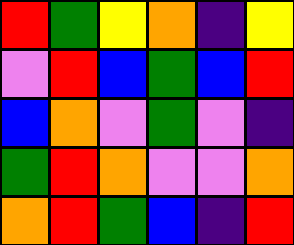[["red", "green", "yellow", "orange", "indigo", "yellow"], ["violet", "red", "blue", "green", "blue", "red"], ["blue", "orange", "violet", "green", "violet", "indigo"], ["green", "red", "orange", "violet", "violet", "orange"], ["orange", "red", "green", "blue", "indigo", "red"]]